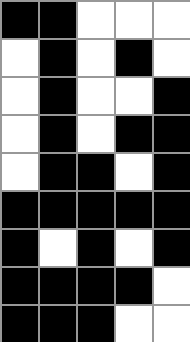[["black", "black", "white", "white", "white"], ["white", "black", "white", "black", "white"], ["white", "black", "white", "white", "black"], ["white", "black", "white", "black", "black"], ["white", "black", "black", "white", "black"], ["black", "black", "black", "black", "black"], ["black", "white", "black", "white", "black"], ["black", "black", "black", "black", "white"], ["black", "black", "black", "white", "white"]]